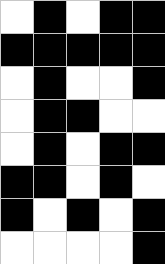[["white", "black", "white", "black", "black"], ["black", "black", "black", "black", "black"], ["white", "black", "white", "white", "black"], ["white", "black", "black", "white", "white"], ["white", "black", "white", "black", "black"], ["black", "black", "white", "black", "white"], ["black", "white", "black", "white", "black"], ["white", "white", "white", "white", "black"]]